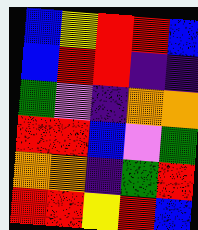[["blue", "yellow", "red", "red", "blue"], ["blue", "red", "red", "indigo", "indigo"], ["green", "violet", "indigo", "orange", "orange"], ["red", "red", "blue", "violet", "green"], ["orange", "orange", "indigo", "green", "red"], ["red", "red", "yellow", "red", "blue"]]